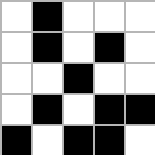[["white", "black", "white", "white", "white"], ["white", "black", "white", "black", "white"], ["white", "white", "black", "white", "white"], ["white", "black", "white", "black", "black"], ["black", "white", "black", "black", "white"]]